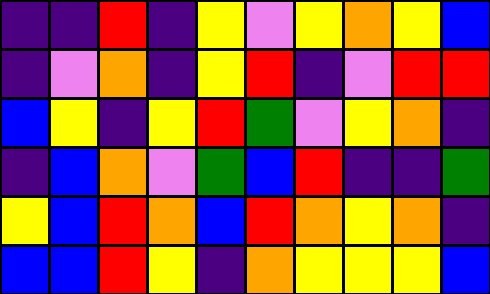[["indigo", "indigo", "red", "indigo", "yellow", "violet", "yellow", "orange", "yellow", "blue"], ["indigo", "violet", "orange", "indigo", "yellow", "red", "indigo", "violet", "red", "red"], ["blue", "yellow", "indigo", "yellow", "red", "green", "violet", "yellow", "orange", "indigo"], ["indigo", "blue", "orange", "violet", "green", "blue", "red", "indigo", "indigo", "green"], ["yellow", "blue", "red", "orange", "blue", "red", "orange", "yellow", "orange", "indigo"], ["blue", "blue", "red", "yellow", "indigo", "orange", "yellow", "yellow", "yellow", "blue"]]